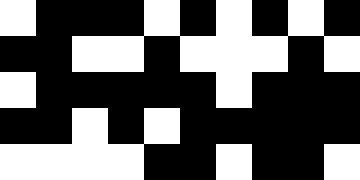[["white", "black", "black", "black", "white", "black", "white", "black", "white", "black"], ["black", "black", "white", "white", "black", "white", "white", "white", "black", "white"], ["white", "black", "black", "black", "black", "black", "white", "black", "black", "black"], ["black", "black", "white", "black", "white", "black", "black", "black", "black", "black"], ["white", "white", "white", "white", "black", "black", "white", "black", "black", "white"]]